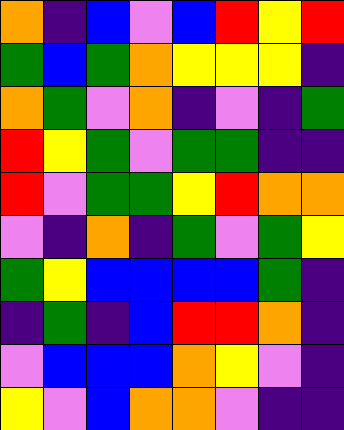[["orange", "indigo", "blue", "violet", "blue", "red", "yellow", "red"], ["green", "blue", "green", "orange", "yellow", "yellow", "yellow", "indigo"], ["orange", "green", "violet", "orange", "indigo", "violet", "indigo", "green"], ["red", "yellow", "green", "violet", "green", "green", "indigo", "indigo"], ["red", "violet", "green", "green", "yellow", "red", "orange", "orange"], ["violet", "indigo", "orange", "indigo", "green", "violet", "green", "yellow"], ["green", "yellow", "blue", "blue", "blue", "blue", "green", "indigo"], ["indigo", "green", "indigo", "blue", "red", "red", "orange", "indigo"], ["violet", "blue", "blue", "blue", "orange", "yellow", "violet", "indigo"], ["yellow", "violet", "blue", "orange", "orange", "violet", "indigo", "indigo"]]